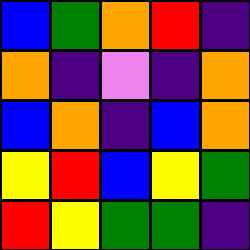[["blue", "green", "orange", "red", "indigo"], ["orange", "indigo", "violet", "indigo", "orange"], ["blue", "orange", "indigo", "blue", "orange"], ["yellow", "red", "blue", "yellow", "green"], ["red", "yellow", "green", "green", "indigo"]]